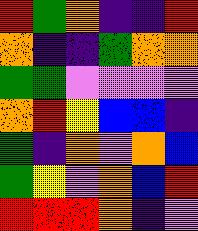[["red", "green", "orange", "indigo", "indigo", "red"], ["orange", "indigo", "indigo", "green", "orange", "orange"], ["green", "green", "violet", "violet", "violet", "violet"], ["orange", "red", "yellow", "blue", "blue", "indigo"], ["green", "indigo", "orange", "violet", "orange", "blue"], ["green", "yellow", "violet", "orange", "blue", "red"], ["red", "red", "red", "orange", "indigo", "violet"]]